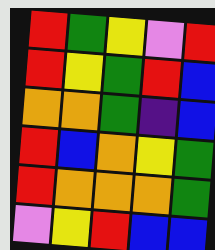[["red", "green", "yellow", "violet", "red"], ["red", "yellow", "green", "red", "blue"], ["orange", "orange", "green", "indigo", "blue"], ["red", "blue", "orange", "yellow", "green"], ["red", "orange", "orange", "orange", "green"], ["violet", "yellow", "red", "blue", "blue"]]